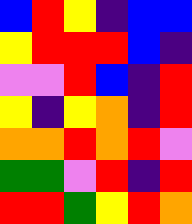[["blue", "red", "yellow", "indigo", "blue", "blue"], ["yellow", "red", "red", "red", "blue", "indigo"], ["violet", "violet", "red", "blue", "indigo", "red"], ["yellow", "indigo", "yellow", "orange", "indigo", "red"], ["orange", "orange", "red", "orange", "red", "violet"], ["green", "green", "violet", "red", "indigo", "red"], ["red", "red", "green", "yellow", "red", "orange"]]